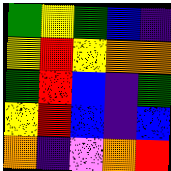[["green", "yellow", "green", "blue", "indigo"], ["yellow", "red", "yellow", "orange", "orange"], ["green", "red", "blue", "indigo", "green"], ["yellow", "red", "blue", "indigo", "blue"], ["orange", "indigo", "violet", "orange", "red"]]